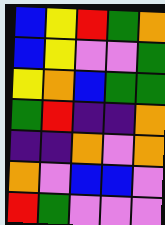[["blue", "yellow", "red", "green", "orange"], ["blue", "yellow", "violet", "violet", "green"], ["yellow", "orange", "blue", "green", "green"], ["green", "red", "indigo", "indigo", "orange"], ["indigo", "indigo", "orange", "violet", "orange"], ["orange", "violet", "blue", "blue", "violet"], ["red", "green", "violet", "violet", "violet"]]